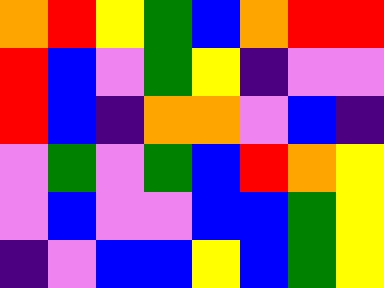[["orange", "red", "yellow", "green", "blue", "orange", "red", "red"], ["red", "blue", "violet", "green", "yellow", "indigo", "violet", "violet"], ["red", "blue", "indigo", "orange", "orange", "violet", "blue", "indigo"], ["violet", "green", "violet", "green", "blue", "red", "orange", "yellow"], ["violet", "blue", "violet", "violet", "blue", "blue", "green", "yellow"], ["indigo", "violet", "blue", "blue", "yellow", "blue", "green", "yellow"]]